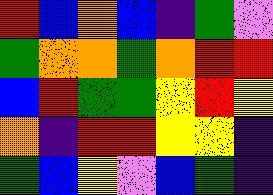[["red", "blue", "orange", "blue", "indigo", "green", "violet"], ["green", "orange", "orange", "green", "orange", "red", "red"], ["blue", "red", "green", "green", "yellow", "red", "yellow"], ["orange", "indigo", "red", "red", "yellow", "yellow", "indigo"], ["green", "blue", "yellow", "violet", "blue", "green", "indigo"]]